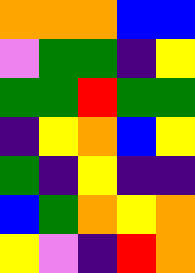[["orange", "orange", "orange", "blue", "blue"], ["violet", "green", "green", "indigo", "yellow"], ["green", "green", "red", "green", "green"], ["indigo", "yellow", "orange", "blue", "yellow"], ["green", "indigo", "yellow", "indigo", "indigo"], ["blue", "green", "orange", "yellow", "orange"], ["yellow", "violet", "indigo", "red", "orange"]]